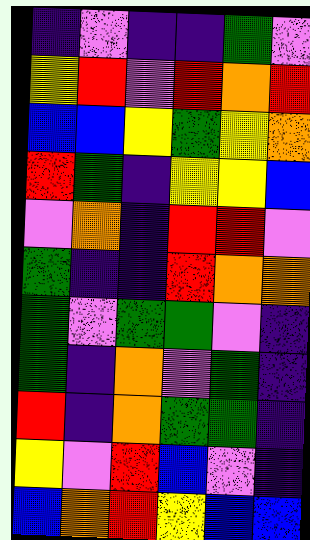[["indigo", "violet", "indigo", "indigo", "green", "violet"], ["yellow", "red", "violet", "red", "orange", "red"], ["blue", "blue", "yellow", "green", "yellow", "orange"], ["red", "green", "indigo", "yellow", "yellow", "blue"], ["violet", "orange", "indigo", "red", "red", "violet"], ["green", "indigo", "indigo", "red", "orange", "orange"], ["green", "violet", "green", "green", "violet", "indigo"], ["green", "indigo", "orange", "violet", "green", "indigo"], ["red", "indigo", "orange", "green", "green", "indigo"], ["yellow", "violet", "red", "blue", "violet", "indigo"], ["blue", "orange", "red", "yellow", "blue", "blue"]]